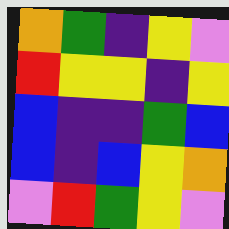[["orange", "green", "indigo", "yellow", "violet"], ["red", "yellow", "yellow", "indigo", "yellow"], ["blue", "indigo", "indigo", "green", "blue"], ["blue", "indigo", "blue", "yellow", "orange"], ["violet", "red", "green", "yellow", "violet"]]